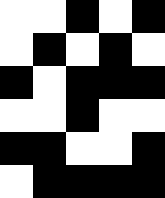[["white", "white", "black", "white", "black"], ["white", "black", "white", "black", "white"], ["black", "white", "black", "black", "black"], ["white", "white", "black", "white", "white"], ["black", "black", "white", "white", "black"], ["white", "black", "black", "black", "black"]]